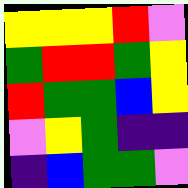[["yellow", "yellow", "yellow", "red", "violet"], ["green", "red", "red", "green", "yellow"], ["red", "green", "green", "blue", "yellow"], ["violet", "yellow", "green", "indigo", "indigo"], ["indigo", "blue", "green", "green", "violet"]]